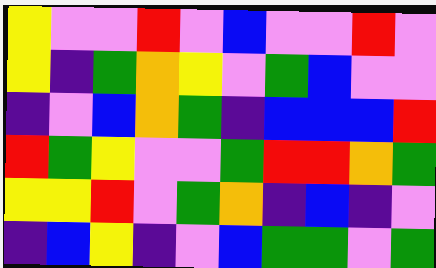[["yellow", "violet", "violet", "red", "violet", "blue", "violet", "violet", "red", "violet"], ["yellow", "indigo", "green", "orange", "yellow", "violet", "green", "blue", "violet", "violet"], ["indigo", "violet", "blue", "orange", "green", "indigo", "blue", "blue", "blue", "red"], ["red", "green", "yellow", "violet", "violet", "green", "red", "red", "orange", "green"], ["yellow", "yellow", "red", "violet", "green", "orange", "indigo", "blue", "indigo", "violet"], ["indigo", "blue", "yellow", "indigo", "violet", "blue", "green", "green", "violet", "green"]]